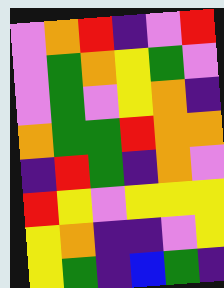[["violet", "orange", "red", "indigo", "violet", "red"], ["violet", "green", "orange", "yellow", "green", "violet"], ["violet", "green", "violet", "yellow", "orange", "indigo"], ["orange", "green", "green", "red", "orange", "orange"], ["indigo", "red", "green", "indigo", "orange", "violet"], ["red", "yellow", "violet", "yellow", "yellow", "yellow"], ["yellow", "orange", "indigo", "indigo", "violet", "yellow"], ["yellow", "green", "indigo", "blue", "green", "indigo"]]